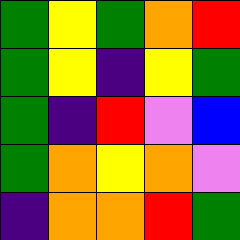[["green", "yellow", "green", "orange", "red"], ["green", "yellow", "indigo", "yellow", "green"], ["green", "indigo", "red", "violet", "blue"], ["green", "orange", "yellow", "orange", "violet"], ["indigo", "orange", "orange", "red", "green"]]